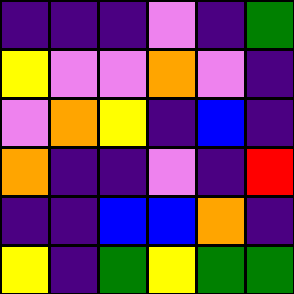[["indigo", "indigo", "indigo", "violet", "indigo", "green"], ["yellow", "violet", "violet", "orange", "violet", "indigo"], ["violet", "orange", "yellow", "indigo", "blue", "indigo"], ["orange", "indigo", "indigo", "violet", "indigo", "red"], ["indigo", "indigo", "blue", "blue", "orange", "indigo"], ["yellow", "indigo", "green", "yellow", "green", "green"]]